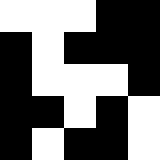[["white", "white", "white", "black", "black"], ["black", "white", "black", "black", "black"], ["black", "white", "white", "white", "black"], ["black", "black", "white", "black", "white"], ["black", "white", "black", "black", "white"]]